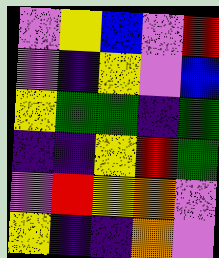[["violet", "yellow", "blue", "violet", "red"], ["violet", "indigo", "yellow", "violet", "blue"], ["yellow", "green", "green", "indigo", "green"], ["indigo", "indigo", "yellow", "red", "green"], ["violet", "red", "yellow", "orange", "violet"], ["yellow", "indigo", "indigo", "orange", "violet"]]